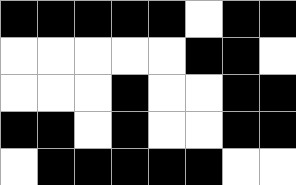[["black", "black", "black", "black", "black", "white", "black", "black"], ["white", "white", "white", "white", "white", "black", "black", "white"], ["white", "white", "white", "black", "white", "white", "black", "black"], ["black", "black", "white", "black", "white", "white", "black", "black"], ["white", "black", "black", "black", "black", "black", "white", "white"]]